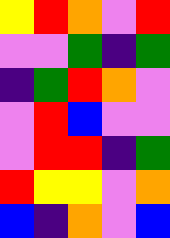[["yellow", "red", "orange", "violet", "red"], ["violet", "violet", "green", "indigo", "green"], ["indigo", "green", "red", "orange", "violet"], ["violet", "red", "blue", "violet", "violet"], ["violet", "red", "red", "indigo", "green"], ["red", "yellow", "yellow", "violet", "orange"], ["blue", "indigo", "orange", "violet", "blue"]]